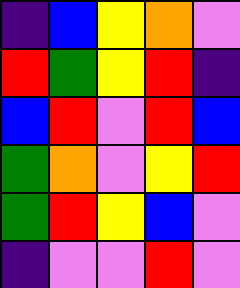[["indigo", "blue", "yellow", "orange", "violet"], ["red", "green", "yellow", "red", "indigo"], ["blue", "red", "violet", "red", "blue"], ["green", "orange", "violet", "yellow", "red"], ["green", "red", "yellow", "blue", "violet"], ["indigo", "violet", "violet", "red", "violet"]]